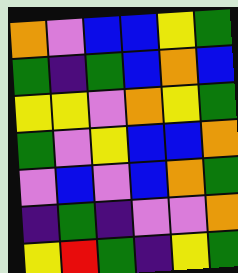[["orange", "violet", "blue", "blue", "yellow", "green"], ["green", "indigo", "green", "blue", "orange", "blue"], ["yellow", "yellow", "violet", "orange", "yellow", "green"], ["green", "violet", "yellow", "blue", "blue", "orange"], ["violet", "blue", "violet", "blue", "orange", "green"], ["indigo", "green", "indigo", "violet", "violet", "orange"], ["yellow", "red", "green", "indigo", "yellow", "green"]]